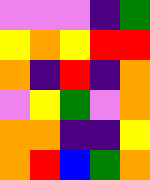[["violet", "violet", "violet", "indigo", "green"], ["yellow", "orange", "yellow", "red", "red"], ["orange", "indigo", "red", "indigo", "orange"], ["violet", "yellow", "green", "violet", "orange"], ["orange", "orange", "indigo", "indigo", "yellow"], ["orange", "red", "blue", "green", "orange"]]